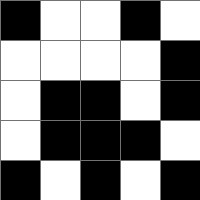[["black", "white", "white", "black", "white"], ["white", "white", "white", "white", "black"], ["white", "black", "black", "white", "black"], ["white", "black", "black", "black", "white"], ["black", "white", "black", "white", "black"]]